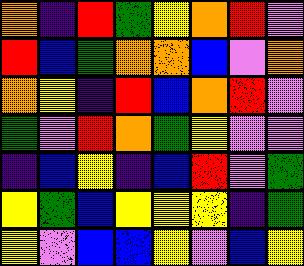[["orange", "indigo", "red", "green", "yellow", "orange", "red", "violet"], ["red", "blue", "green", "orange", "orange", "blue", "violet", "orange"], ["orange", "yellow", "indigo", "red", "blue", "orange", "red", "violet"], ["green", "violet", "red", "orange", "green", "yellow", "violet", "violet"], ["indigo", "blue", "yellow", "indigo", "blue", "red", "violet", "green"], ["yellow", "green", "blue", "yellow", "yellow", "yellow", "indigo", "green"], ["yellow", "violet", "blue", "blue", "yellow", "violet", "blue", "yellow"]]